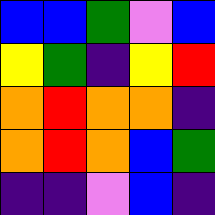[["blue", "blue", "green", "violet", "blue"], ["yellow", "green", "indigo", "yellow", "red"], ["orange", "red", "orange", "orange", "indigo"], ["orange", "red", "orange", "blue", "green"], ["indigo", "indigo", "violet", "blue", "indigo"]]